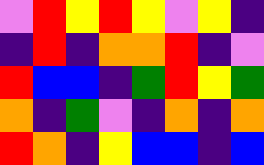[["violet", "red", "yellow", "red", "yellow", "violet", "yellow", "indigo"], ["indigo", "red", "indigo", "orange", "orange", "red", "indigo", "violet"], ["red", "blue", "blue", "indigo", "green", "red", "yellow", "green"], ["orange", "indigo", "green", "violet", "indigo", "orange", "indigo", "orange"], ["red", "orange", "indigo", "yellow", "blue", "blue", "indigo", "blue"]]